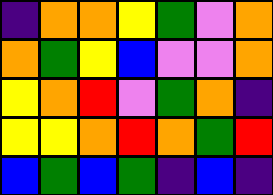[["indigo", "orange", "orange", "yellow", "green", "violet", "orange"], ["orange", "green", "yellow", "blue", "violet", "violet", "orange"], ["yellow", "orange", "red", "violet", "green", "orange", "indigo"], ["yellow", "yellow", "orange", "red", "orange", "green", "red"], ["blue", "green", "blue", "green", "indigo", "blue", "indigo"]]